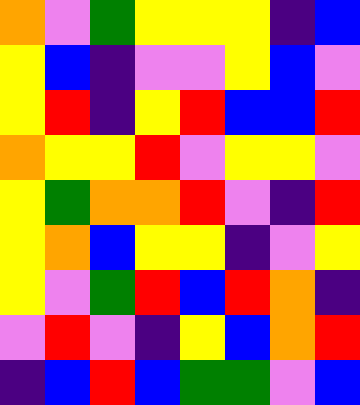[["orange", "violet", "green", "yellow", "yellow", "yellow", "indigo", "blue"], ["yellow", "blue", "indigo", "violet", "violet", "yellow", "blue", "violet"], ["yellow", "red", "indigo", "yellow", "red", "blue", "blue", "red"], ["orange", "yellow", "yellow", "red", "violet", "yellow", "yellow", "violet"], ["yellow", "green", "orange", "orange", "red", "violet", "indigo", "red"], ["yellow", "orange", "blue", "yellow", "yellow", "indigo", "violet", "yellow"], ["yellow", "violet", "green", "red", "blue", "red", "orange", "indigo"], ["violet", "red", "violet", "indigo", "yellow", "blue", "orange", "red"], ["indigo", "blue", "red", "blue", "green", "green", "violet", "blue"]]